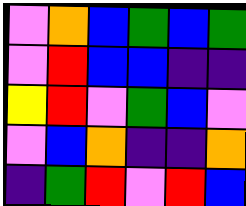[["violet", "orange", "blue", "green", "blue", "green"], ["violet", "red", "blue", "blue", "indigo", "indigo"], ["yellow", "red", "violet", "green", "blue", "violet"], ["violet", "blue", "orange", "indigo", "indigo", "orange"], ["indigo", "green", "red", "violet", "red", "blue"]]